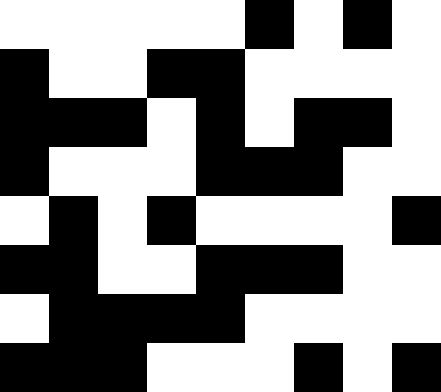[["white", "white", "white", "white", "white", "black", "white", "black", "white"], ["black", "white", "white", "black", "black", "white", "white", "white", "white"], ["black", "black", "black", "white", "black", "white", "black", "black", "white"], ["black", "white", "white", "white", "black", "black", "black", "white", "white"], ["white", "black", "white", "black", "white", "white", "white", "white", "black"], ["black", "black", "white", "white", "black", "black", "black", "white", "white"], ["white", "black", "black", "black", "black", "white", "white", "white", "white"], ["black", "black", "black", "white", "white", "white", "black", "white", "black"]]